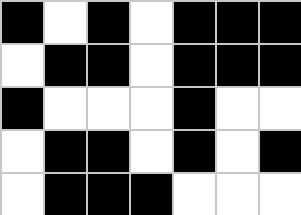[["black", "white", "black", "white", "black", "black", "black"], ["white", "black", "black", "white", "black", "black", "black"], ["black", "white", "white", "white", "black", "white", "white"], ["white", "black", "black", "white", "black", "white", "black"], ["white", "black", "black", "black", "white", "white", "white"]]